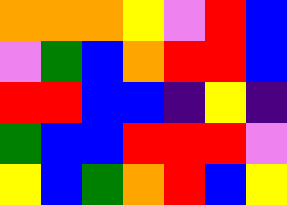[["orange", "orange", "orange", "yellow", "violet", "red", "blue"], ["violet", "green", "blue", "orange", "red", "red", "blue"], ["red", "red", "blue", "blue", "indigo", "yellow", "indigo"], ["green", "blue", "blue", "red", "red", "red", "violet"], ["yellow", "blue", "green", "orange", "red", "blue", "yellow"]]